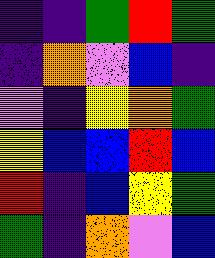[["indigo", "indigo", "green", "red", "green"], ["indigo", "orange", "violet", "blue", "indigo"], ["violet", "indigo", "yellow", "orange", "green"], ["yellow", "blue", "blue", "red", "blue"], ["red", "indigo", "blue", "yellow", "green"], ["green", "indigo", "orange", "violet", "blue"]]